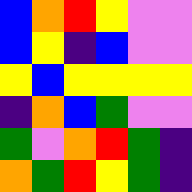[["blue", "orange", "red", "yellow", "violet", "violet"], ["blue", "yellow", "indigo", "blue", "violet", "violet"], ["yellow", "blue", "yellow", "yellow", "yellow", "yellow"], ["indigo", "orange", "blue", "green", "violet", "violet"], ["green", "violet", "orange", "red", "green", "indigo"], ["orange", "green", "red", "yellow", "green", "indigo"]]